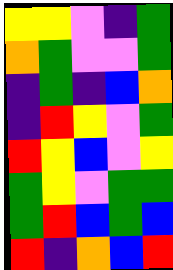[["yellow", "yellow", "violet", "indigo", "green"], ["orange", "green", "violet", "violet", "green"], ["indigo", "green", "indigo", "blue", "orange"], ["indigo", "red", "yellow", "violet", "green"], ["red", "yellow", "blue", "violet", "yellow"], ["green", "yellow", "violet", "green", "green"], ["green", "red", "blue", "green", "blue"], ["red", "indigo", "orange", "blue", "red"]]